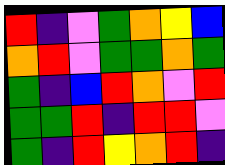[["red", "indigo", "violet", "green", "orange", "yellow", "blue"], ["orange", "red", "violet", "green", "green", "orange", "green"], ["green", "indigo", "blue", "red", "orange", "violet", "red"], ["green", "green", "red", "indigo", "red", "red", "violet"], ["green", "indigo", "red", "yellow", "orange", "red", "indigo"]]